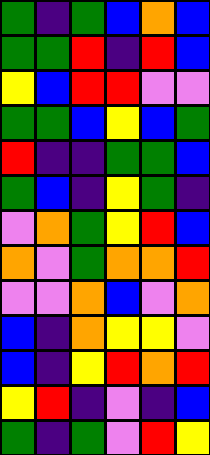[["green", "indigo", "green", "blue", "orange", "blue"], ["green", "green", "red", "indigo", "red", "blue"], ["yellow", "blue", "red", "red", "violet", "violet"], ["green", "green", "blue", "yellow", "blue", "green"], ["red", "indigo", "indigo", "green", "green", "blue"], ["green", "blue", "indigo", "yellow", "green", "indigo"], ["violet", "orange", "green", "yellow", "red", "blue"], ["orange", "violet", "green", "orange", "orange", "red"], ["violet", "violet", "orange", "blue", "violet", "orange"], ["blue", "indigo", "orange", "yellow", "yellow", "violet"], ["blue", "indigo", "yellow", "red", "orange", "red"], ["yellow", "red", "indigo", "violet", "indigo", "blue"], ["green", "indigo", "green", "violet", "red", "yellow"]]